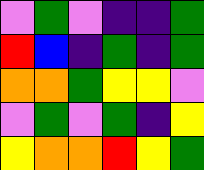[["violet", "green", "violet", "indigo", "indigo", "green"], ["red", "blue", "indigo", "green", "indigo", "green"], ["orange", "orange", "green", "yellow", "yellow", "violet"], ["violet", "green", "violet", "green", "indigo", "yellow"], ["yellow", "orange", "orange", "red", "yellow", "green"]]